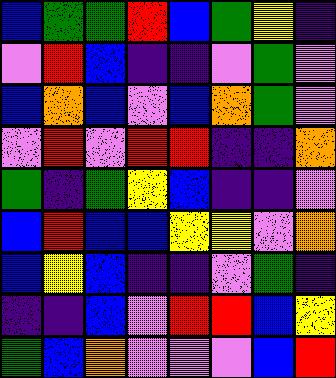[["blue", "green", "green", "red", "blue", "green", "yellow", "indigo"], ["violet", "red", "blue", "indigo", "indigo", "violet", "green", "violet"], ["blue", "orange", "blue", "violet", "blue", "orange", "green", "violet"], ["violet", "red", "violet", "red", "red", "indigo", "indigo", "orange"], ["green", "indigo", "green", "yellow", "blue", "indigo", "indigo", "violet"], ["blue", "red", "blue", "blue", "yellow", "yellow", "violet", "orange"], ["blue", "yellow", "blue", "indigo", "indigo", "violet", "green", "indigo"], ["indigo", "indigo", "blue", "violet", "red", "red", "blue", "yellow"], ["green", "blue", "orange", "violet", "violet", "violet", "blue", "red"]]